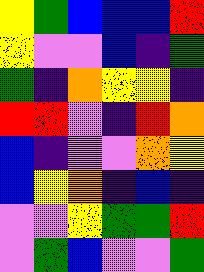[["yellow", "green", "blue", "blue", "blue", "red"], ["yellow", "violet", "violet", "blue", "indigo", "green"], ["green", "indigo", "orange", "yellow", "yellow", "indigo"], ["red", "red", "violet", "indigo", "red", "orange"], ["blue", "indigo", "violet", "violet", "orange", "yellow"], ["blue", "yellow", "orange", "indigo", "blue", "indigo"], ["violet", "violet", "yellow", "green", "green", "red"], ["violet", "green", "blue", "violet", "violet", "green"]]